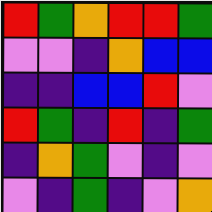[["red", "green", "orange", "red", "red", "green"], ["violet", "violet", "indigo", "orange", "blue", "blue"], ["indigo", "indigo", "blue", "blue", "red", "violet"], ["red", "green", "indigo", "red", "indigo", "green"], ["indigo", "orange", "green", "violet", "indigo", "violet"], ["violet", "indigo", "green", "indigo", "violet", "orange"]]